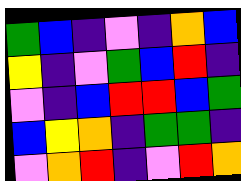[["green", "blue", "indigo", "violet", "indigo", "orange", "blue"], ["yellow", "indigo", "violet", "green", "blue", "red", "indigo"], ["violet", "indigo", "blue", "red", "red", "blue", "green"], ["blue", "yellow", "orange", "indigo", "green", "green", "indigo"], ["violet", "orange", "red", "indigo", "violet", "red", "orange"]]